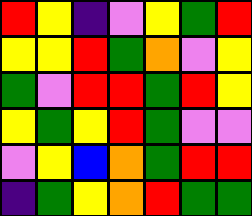[["red", "yellow", "indigo", "violet", "yellow", "green", "red"], ["yellow", "yellow", "red", "green", "orange", "violet", "yellow"], ["green", "violet", "red", "red", "green", "red", "yellow"], ["yellow", "green", "yellow", "red", "green", "violet", "violet"], ["violet", "yellow", "blue", "orange", "green", "red", "red"], ["indigo", "green", "yellow", "orange", "red", "green", "green"]]